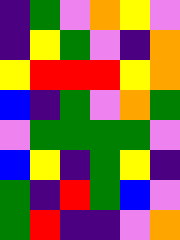[["indigo", "green", "violet", "orange", "yellow", "violet"], ["indigo", "yellow", "green", "violet", "indigo", "orange"], ["yellow", "red", "red", "red", "yellow", "orange"], ["blue", "indigo", "green", "violet", "orange", "green"], ["violet", "green", "green", "green", "green", "violet"], ["blue", "yellow", "indigo", "green", "yellow", "indigo"], ["green", "indigo", "red", "green", "blue", "violet"], ["green", "red", "indigo", "indigo", "violet", "orange"]]